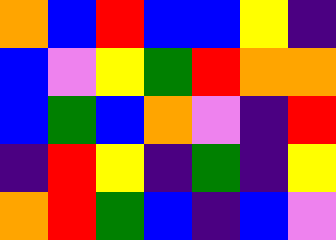[["orange", "blue", "red", "blue", "blue", "yellow", "indigo"], ["blue", "violet", "yellow", "green", "red", "orange", "orange"], ["blue", "green", "blue", "orange", "violet", "indigo", "red"], ["indigo", "red", "yellow", "indigo", "green", "indigo", "yellow"], ["orange", "red", "green", "blue", "indigo", "blue", "violet"]]